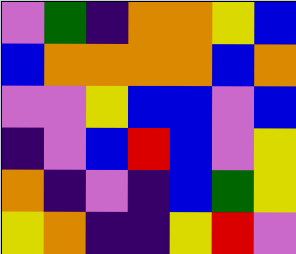[["violet", "green", "indigo", "orange", "orange", "yellow", "blue"], ["blue", "orange", "orange", "orange", "orange", "blue", "orange"], ["violet", "violet", "yellow", "blue", "blue", "violet", "blue"], ["indigo", "violet", "blue", "red", "blue", "violet", "yellow"], ["orange", "indigo", "violet", "indigo", "blue", "green", "yellow"], ["yellow", "orange", "indigo", "indigo", "yellow", "red", "violet"]]